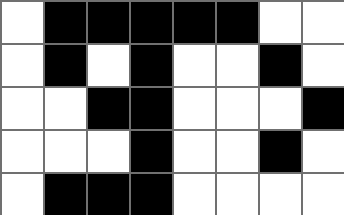[["white", "black", "black", "black", "black", "black", "white", "white"], ["white", "black", "white", "black", "white", "white", "black", "white"], ["white", "white", "black", "black", "white", "white", "white", "black"], ["white", "white", "white", "black", "white", "white", "black", "white"], ["white", "black", "black", "black", "white", "white", "white", "white"]]